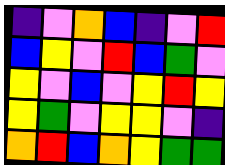[["indigo", "violet", "orange", "blue", "indigo", "violet", "red"], ["blue", "yellow", "violet", "red", "blue", "green", "violet"], ["yellow", "violet", "blue", "violet", "yellow", "red", "yellow"], ["yellow", "green", "violet", "yellow", "yellow", "violet", "indigo"], ["orange", "red", "blue", "orange", "yellow", "green", "green"]]